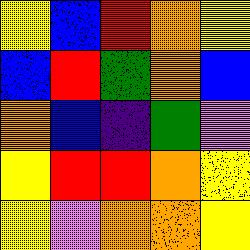[["yellow", "blue", "red", "orange", "yellow"], ["blue", "red", "green", "orange", "blue"], ["orange", "blue", "indigo", "green", "violet"], ["yellow", "red", "red", "orange", "yellow"], ["yellow", "violet", "orange", "orange", "yellow"]]